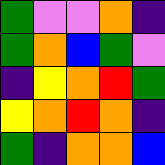[["green", "violet", "violet", "orange", "indigo"], ["green", "orange", "blue", "green", "violet"], ["indigo", "yellow", "orange", "red", "green"], ["yellow", "orange", "red", "orange", "indigo"], ["green", "indigo", "orange", "orange", "blue"]]